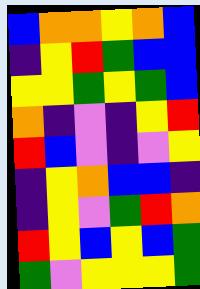[["blue", "orange", "orange", "yellow", "orange", "blue"], ["indigo", "yellow", "red", "green", "blue", "blue"], ["yellow", "yellow", "green", "yellow", "green", "blue"], ["orange", "indigo", "violet", "indigo", "yellow", "red"], ["red", "blue", "violet", "indigo", "violet", "yellow"], ["indigo", "yellow", "orange", "blue", "blue", "indigo"], ["indigo", "yellow", "violet", "green", "red", "orange"], ["red", "yellow", "blue", "yellow", "blue", "green"], ["green", "violet", "yellow", "yellow", "yellow", "green"]]